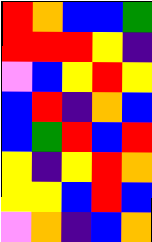[["red", "orange", "blue", "blue", "green"], ["red", "red", "red", "yellow", "indigo"], ["violet", "blue", "yellow", "red", "yellow"], ["blue", "red", "indigo", "orange", "blue"], ["blue", "green", "red", "blue", "red"], ["yellow", "indigo", "yellow", "red", "orange"], ["yellow", "yellow", "blue", "red", "blue"], ["violet", "orange", "indigo", "blue", "orange"]]